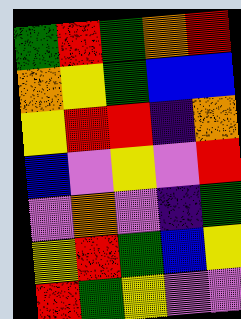[["green", "red", "green", "orange", "red"], ["orange", "yellow", "green", "blue", "blue"], ["yellow", "red", "red", "indigo", "orange"], ["blue", "violet", "yellow", "violet", "red"], ["violet", "orange", "violet", "indigo", "green"], ["yellow", "red", "green", "blue", "yellow"], ["red", "green", "yellow", "violet", "violet"]]